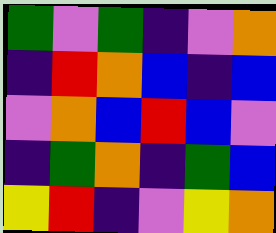[["green", "violet", "green", "indigo", "violet", "orange"], ["indigo", "red", "orange", "blue", "indigo", "blue"], ["violet", "orange", "blue", "red", "blue", "violet"], ["indigo", "green", "orange", "indigo", "green", "blue"], ["yellow", "red", "indigo", "violet", "yellow", "orange"]]